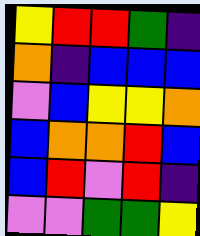[["yellow", "red", "red", "green", "indigo"], ["orange", "indigo", "blue", "blue", "blue"], ["violet", "blue", "yellow", "yellow", "orange"], ["blue", "orange", "orange", "red", "blue"], ["blue", "red", "violet", "red", "indigo"], ["violet", "violet", "green", "green", "yellow"]]